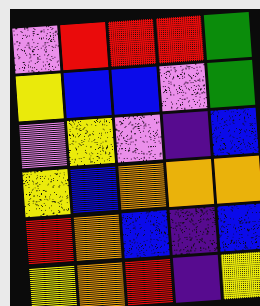[["violet", "red", "red", "red", "green"], ["yellow", "blue", "blue", "violet", "green"], ["violet", "yellow", "violet", "indigo", "blue"], ["yellow", "blue", "orange", "orange", "orange"], ["red", "orange", "blue", "indigo", "blue"], ["yellow", "orange", "red", "indigo", "yellow"]]